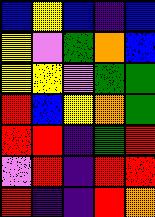[["blue", "yellow", "blue", "indigo", "blue"], ["yellow", "violet", "green", "orange", "blue"], ["yellow", "yellow", "violet", "green", "green"], ["red", "blue", "yellow", "orange", "green"], ["red", "red", "indigo", "green", "red"], ["violet", "red", "indigo", "red", "red"], ["red", "indigo", "indigo", "red", "orange"]]